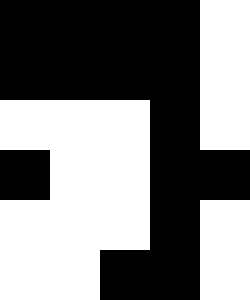[["black", "black", "black", "black", "white"], ["black", "black", "black", "black", "white"], ["white", "white", "white", "black", "white"], ["black", "white", "white", "black", "black"], ["white", "white", "white", "black", "white"], ["white", "white", "black", "black", "white"]]